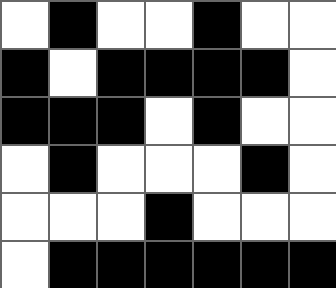[["white", "black", "white", "white", "black", "white", "white"], ["black", "white", "black", "black", "black", "black", "white"], ["black", "black", "black", "white", "black", "white", "white"], ["white", "black", "white", "white", "white", "black", "white"], ["white", "white", "white", "black", "white", "white", "white"], ["white", "black", "black", "black", "black", "black", "black"]]